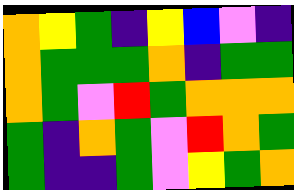[["orange", "yellow", "green", "indigo", "yellow", "blue", "violet", "indigo"], ["orange", "green", "green", "green", "orange", "indigo", "green", "green"], ["orange", "green", "violet", "red", "green", "orange", "orange", "orange"], ["green", "indigo", "orange", "green", "violet", "red", "orange", "green"], ["green", "indigo", "indigo", "green", "violet", "yellow", "green", "orange"]]